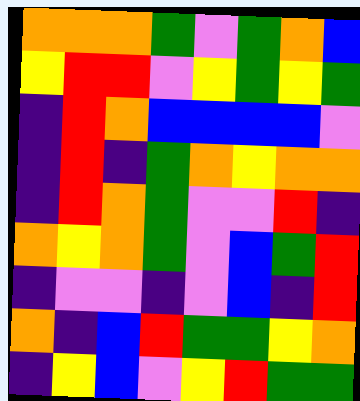[["orange", "orange", "orange", "green", "violet", "green", "orange", "blue"], ["yellow", "red", "red", "violet", "yellow", "green", "yellow", "green"], ["indigo", "red", "orange", "blue", "blue", "blue", "blue", "violet"], ["indigo", "red", "indigo", "green", "orange", "yellow", "orange", "orange"], ["indigo", "red", "orange", "green", "violet", "violet", "red", "indigo"], ["orange", "yellow", "orange", "green", "violet", "blue", "green", "red"], ["indigo", "violet", "violet", "indigo", "violet", "blue", "indigo", "red"], ["orange", "indigo", "blue", "red", "green", "green", "yellow", "orange"], ["indigo", "yellow", "blue", "violet", "yellow", "red", "green", "green"]]